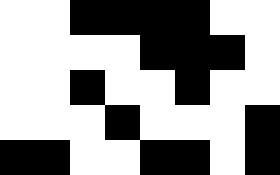[["white", "white", "black", "black", "black", "black", "white", "white"], ["white", "white", "white", "white", "black", "black", "black", "white"], ["white", "white", "black", "white", "white", "black", "white", "white"], ["white", "white", "white", "black", "white", "white", "white", "black"], ["black", "black", "white", "white", "black", "black", "white", "black"]]